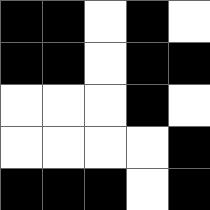[["black", "black", "white", "black", "white"], ["black", "black", "white", "black", "black"], ["white", "white", "white", "black", "white"], ["white", "white", "white", "white", "black"], ["black", "black", "black", "white", "black"]]